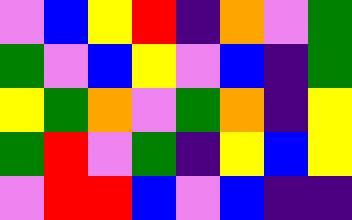[["violet", "blue", "yellow", "red", "indigo", "orange", "violet", "green"], ["green", "violet", "blue", "yellow", "violet", "blue", "indigo", "green"], ["yellow", "green", "orange", "violet", "green", "orange", "indigo", "yellow"], ["green", "red", "violet", "green", "indigo", "yellow", "blue", "yellow"], ["violet", "red", "red", "blue", "violet", "blue", "indigo", "indigo"]]